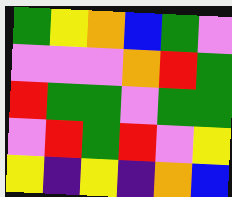[["green", "yellow", "orange", "blue", "green", "violet"], ["violet", "violet", "violet", "orange", "red", "green"], ["red", "green", "green", "violet", "green", "green"], ["violet", "red", "green", "red", "violet", "yellow"], ["yellow", "indigo", "yellow", "indigo", "orange", "blue"]]